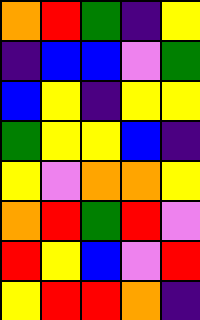[["orange", "red", "green", "indigo", "yellow"], ["indigo", "blue", "blue", "violet", "green"], ["blue", "yellow", "indigo", "yellow", "yellow"], ["green", "yellow", "yellow", "blue", "indigo"], ["yellow", "violet", "orange", "orange", "yellow"], ["orange", "red", "green", "red", "violet"], ["red", "yellow", "blue", "violet", "red"], ["yellow", "red", "red", "orange", "indigo"]]